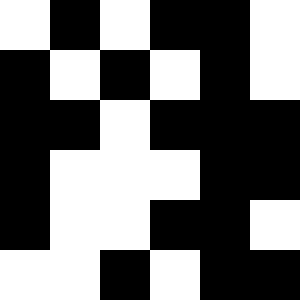[["white", "black", "white", "black", "black", "white"], ["black", "white", "black", "white", "black", "white"], ["black", "black", "white", "black", "black", "black"], ["black", "white", "white", "white", "black", "black"], ["black", "white", "white", "black", "black", "white"], ["white", "white", "black", "white", "black", "black"]]